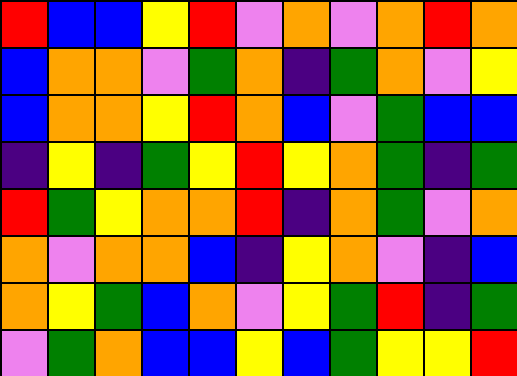[["red", "blue", "blue", "yellow", "red", "violet", "orange", "violet", "orange", "red", "orange"], ["blue", "orange", "orange", "violet", "green", "orange", "indigo", "green", "orange", "violet", "yellow"], ["blue", "orange", "orange", "yellow", "red", "orange", "blue", "violet", "green", "blue", "blue"], ["indigo", "yellow", "indigo", "green", "yellow", "red", "yellow", "orange", "green", "indigo", "green"], ["red", "green", "yellow", "orange", "orange", "red", "indigo", "orange", "green", "violet", "orange"], ["orange", "violet", "orange", "orange", "blue", "indigo", "yellow", "orange", "violet", "indigo", "blue"], ["orange", "yellow", "green", "blue", "orange", "violet", "yellow", "green", "red", "indigo", "green"], ["violet", "green", "orange", "blue", "blue", "yellow", "blue", "green", "yellow", "yellow", "red"]]